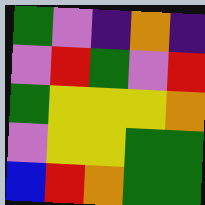[["green", "violet", "indigo", "orange", "indigo"], ["violet", "red", "green", "violet", "red"], ["green", "yellow", "yellow", "yellow", "orange"], ["violet", "yellow", "yellow", "green", "green"], ["blue", "red", "orange", "green", "green"]]